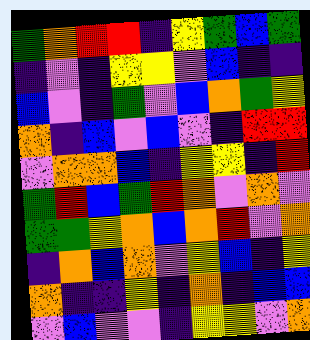[["green", "orange", "red", "red", "indigo", "yellow", "green", "blue", "green"], ["indigo", "violet", "indigo", "yellow", "yellow", "violet", "blue", "indigo", "indigo"], ["blue", "violet", "indigo", "green", "violet", "blue", "orange", "green", "yellow"], ["orange", "indigo", "blue", "violet", "blue", "violet", "indigo", "red", "red"], ["violet", "orange", "orange", "blue", "indigo", "yellow", "yellow", "indigo", "red"], ["green", "red", "blue", "green", "red", "orange", "violet", "orange", "violet"], ["green", "green", "yellow", "orange", "blue", "orange", "red", "violet", "orange"], ["indigo", "orange", "blue", "orange", "violet", "yellow", "blue", "indigo", "yellow"], ["orange", "indigo", "indigo", "yellow", "indigo", "orange", "indigo", "blue", "blue"], ["violet", "blue", "violet", "violet", "indigo", "yellow", "yellow", "violet", "orange"]]